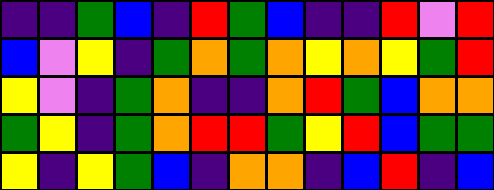[["indigo", "indigo", "green", "blue", "indigo", "red", "green", "blue", "indigo", "indigo", "red", "violet", "red"], ["blue", "violet", "yellow", "indigo", "green", "orange", "green", "orange", "yellow", "orange", "yellow", "green", "red"], ["yellow", "violet", "indigo", "green", "orange", "indigo", "indigo", "orange", "red", "green", "blue", "orange", "orange"], ["green", "yellow", "indigo", "green", "orange", "red", "red", "green", "yellow", "red", "blue", "green", "green"], ["yellow", "indigo", "yellow", "green", "blue", "indigo", "orange", "orange", "indigo", "blue", "red", "indigo", "blue"]]